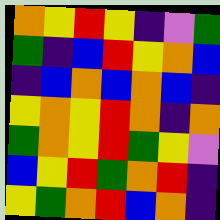[["orange", "yellow", "red", "yellow", "indigo", "violet", "green"], ["green", "indigo", "blue", "red", "yellow", "orange", "blue"], ["indigo", "blue", "orange", "blue", "orange", "blue", "indigo"], ["yellow", "orange", "yellow", "red", "orange", "indigo", "orange"], ["green", "orange", "yellow", "red", "green", "yellow", "violet"], ["blue", "yellow", "red", "green", "orange", "red", "indigo"], ["yellow", "green", "orange", "red", "blue", "orange", "indigo"]]